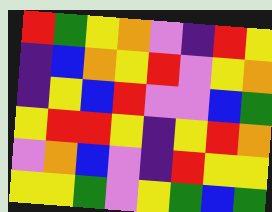[["red", "green", "yellow", "orange", "violet", "indigo", "red", "yellow"], ["indigo", "blue", "orange", "yellow", "red", "violet", "yellow", "orange"], ["indigo", "yellow", "blue", "red", "violet", "violet", "blue", "green"], ["yellow", "red", "red", "yellow", "indigo", "yellow", "red", "orange"], ["violet", "orange", "blue", "violet", "indigo", "red", "yellow", "yellow"], ["yellow", "yellow", "green", "violet", "yellow", "green", "blue", "green"]]